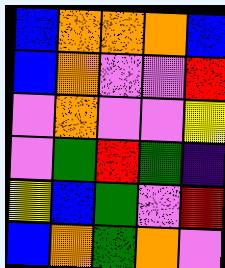[["blue", "orange", "orange", "orange", "blue"], ["blue", "orange", "violet", "violet", "red"], ["violet", "orange", "violet", "violet", "yellow"], ["violet", "green", "red", "green", "indigo"], ["yellow", "blue", "green", "violet", "red"], ["blue", "orange", "green", "orange", "violet"]]